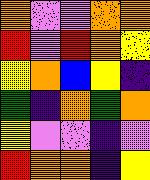[["orange", "violet", "violet", "orange", "orange"], ["red", "violet", "red", "orange", "yellow"], ["yellow", "orange", "blue", "yellow", "indigo"], ["green", "indigo", "orange", "green", "orange"], ["yellow", "violet", "violet", "indigo", "violet"], ["red", "orange", "orange", "indigo", "yellow"]]